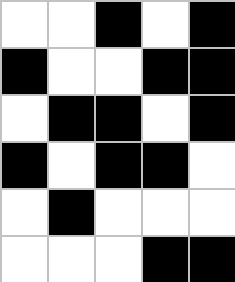[["white", "white", "black", "white", "black"], ["black", "white", "white", "black", "black"], ["white", "black", "black", "white", "black"], ["black", "white", "black", "black", "white"], ["white", "black", "white", "white", "white"], ["white", "white", "white", "black", "black"]]